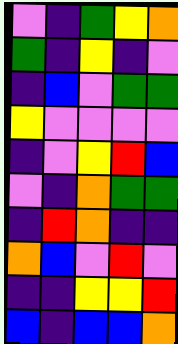[["violet", "indigo", "green", "yellow", "orange"], ["green", "indigo", "yellow", "indigo", "violet"], ["indigo", "blue", "violet", "green", "green"], ["yellow", "violet", "violet", "violet", "violet"], ["indigo", "violet", "yellow", "red", "blue"], ["violet", "indigo", "orange", "green", "green"], ["indigo", "red", "orange", "indigo", "indigo"], ["orange", "blue", "violet", "red", "violet"], ["indigo", "indigo", "yellow", "yellow", "red"], ["blue", "indigo", "blue", "blue", "orange"]]